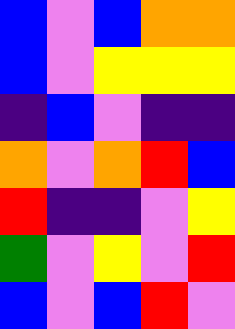[["blue", "violet", "blue", "orange", "orange"], ["blue", "violet", "yellow", "yellow", "yellow"], ["indigo", "blue", "violet", "indigo", "indigo"], ["orange", "violet", "orange", "red", "blue"], ["red", "indigo", "indigo", "violet", "yellow"], ["green", "violet", "yellow", "violet", "red"], ["blue", "violet", "blue", "red", "violet"]]